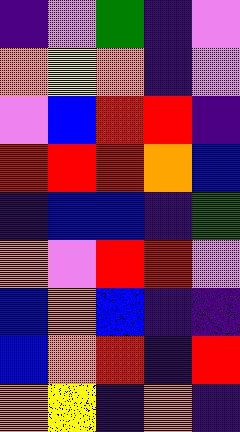[["indigo", "violet", "green", "indigo", "violet"], ["orange", "yellow", "orange", "indigo", "violet"], ["violet", "blue", "red", "red", "indigo"], ["red", "red", "red", "orange", "blue"], ["indigo", "blue", "blue", "indigo", "green"], ["orange", "violet", "red", "red", "violet"], ["blue", "orange", "blue", "indigo", "indigo"], ["blue", "orange", "red", "indigo", "red"], ["orange", "yellow", "indigo", "orange", "indigo"]]